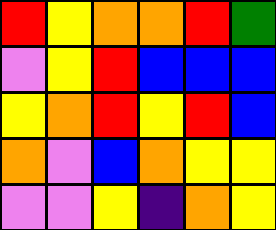[["red", "yellow", "orange", "orange", "red", "green"], ["violet", "yellow", "red", "blue", "blue", "blue"], ["yellow", "orange", "red", "yellow", "red", "blue"], ["orange", "violet", "blue", "orange", "yellow", "yellow"], ["violet", "violet", "yellow", "indigo", "orange", "yellow"]]